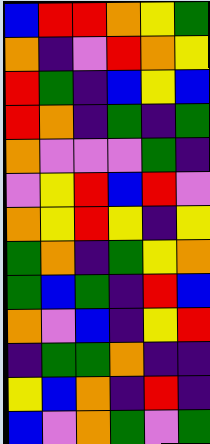[["blue", "red", "red", "orange", "yellow", "green"], ["orange", "indigo", "violet", "red", "orange", "yellow"], ["red", "green", "indigo", "blue", "yellow", "blue"], ["red", "orange", "indigo", "green", "indigo", "green"], ["orange", "violet", "violet", "violet", "green", "indigo"], ["violet", "yellow", "red", "blue", "red", "violet"], ["orange", "yellow", "red", "yellow", "indigo", "yellow"], ["green", "orange", "indigo", "green", "yellow", "orange"], ["green", "blue", "green", "indigo", "red", "blue"], ["orange", "violet", "blue", "indigo", "yellow", "red"], ["indigo", "green", "green", "orange", "indigo", "indigo"], ["yellow", "blue", "orange", "indigo", "red", "indigo"], ["blue", "violet", "orange", "green", "violet", "green"]]